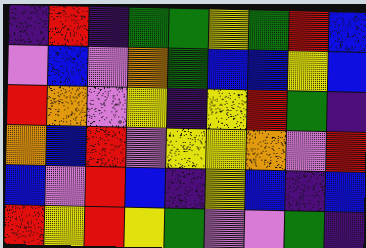[["indigo", "red", "indigo", "green", "green", "yellow", "green", "red", "blue"], ["violet", "blue", "violet", "orange", "green", "blue", "blue", "yellow", "blue"], ["red", "orange", "violet", "yellow", "indigo", "yellow", "red", "green", "indigo"], ["orange", "blue", "red", "violet", "yellow", "yellow", "orange", "violet", "red"], ["blue", "violet", "red", "blue", "indigo", "yellow", "blue", "indigo", "blue"], ["red", "yellow", "red", "yellow", "green", "violet", "violet", "green", "indigo"]]